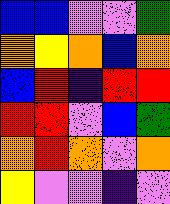[["blue", "blue", "violet", "violet", "green"], ["orange", "yellow", "orange", "blue", "orange"], ["blue", "red", "indigo", "red", "red"], ["red", "red", "violet", "blue", "green"], ["orange", "red", "orange", "violet", "orange"], ["yellow", "violet", "violet", "indigo", "violet"]]